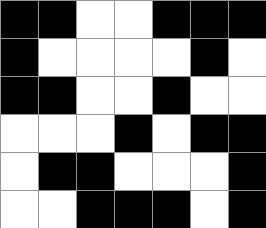[["black", "black", "white", "white", "black", "black", "black"], ["black", "white", "white", "white", "white", "black", "white"], ["black", "black", "white", "white", "black", "white", "white"], ["white", "white", "white", "black", "white", "black", "black"], ["white", "black", "black", "white", "white", "white", "black"], ["white", "white", "black", "black", "black", "white", "black"]]